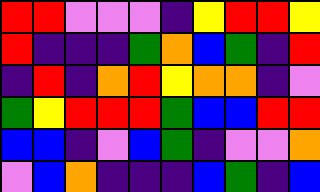[["red", "red", "violet", "violet", "violet", "indigo", "yellow", "red", "red", "yellow"], ["red", "indigo", "indigo", "indigo", "green", "orange", "blue", "green", "indigo", "red"], ["indigo", "red", "indigo", "orange", "red", "yellow", "orange", "orange", "indigo", "violet"], ["green", "yellow", "red", "red", "red", "green", "blue", "blue", "red", "red"], ["blue", "blue", "indigo", "violet", "blue", "green", "indigo", "violet", "violet", "orange"], ["violet", "blue", "orange", "indigo", "indigo", "indigo", "blue", "green", "indigo", "blue"]]